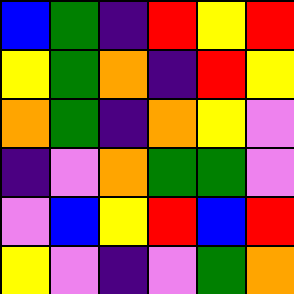[["blue", "green", "indigo", "red", "yellow", "red"], ["yellow", "green", "orange", "indigo", "red", "yellow"], ["orange", "green", "indigo", "orange", "yellow", "violet"], ["indigo", "violet", "orange", "green", "green", "violet"], ["violet", "blue", "yellow", "red", "blue", "red"], ["yellow", "violet", "indigo", "violet", "green", "orange"]]